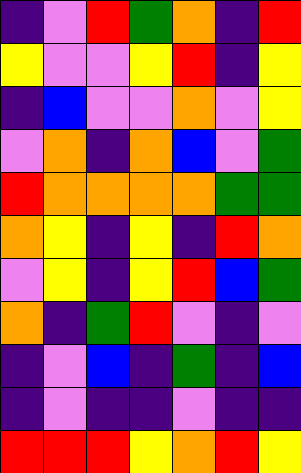[["indigo", "violet", "red", "green", "orange", "indigo", "red"], ["yellow", "violet", "violet", "yellow", "red", "indigo", "yellow"], ["indigo", "blue", "violet", "violet", "orange", "violet", "yellow"], ["violet", "orange", "indigo", "orange", "blue", "violet", "green"], ["red", "orange", "orange", "orange", "orange", "green", "green"], ["orange", "yellow", "indigo", "yellow", "indigo", "red", "orange"], ["violet", "yellow", "indigo", "yellow", "red", "blue", "green"], ["orange", "indigo", "green", "red", "violet", "indigo", "violet"], ["indigo", "violet", "blue", "indigo", "green", "indigo", "blue"], ["indigo", "violet", "indigo", "indigo", "violet", "indigo", "indigo"], ["red", "red", "red", "yellow", "orange", "red", "yellow"]]